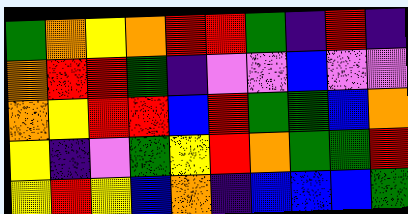[["green", "orange", "yellow", "orange", "red", "red", "green", "indigo", "red", "indigo"], ["orange", "red", "red", "green", "indigo", "violet", "violet", "blue", "violet", "violet"], ["orange", "yellow", "red", "red", "blue", "red", "green", "green", "blue", "orange"], ["yellow", "indigo", "violet", "green", "yellow", "red", "orange", "green", "green", "red"], ["yellow", "red", "yellow", "blue", "orange", "indigo", "blue", "blue", "blue", "green"]]